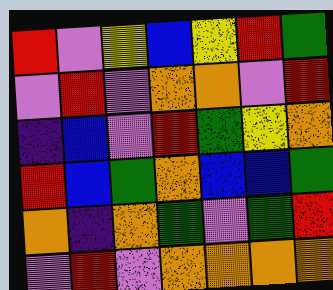[["red", "violet", "yellow", "blue", "yellow", "red", "green"], ["violet", "red", "violet", "orange", "orange", "violet", "red"], ["indigo", "blue", "violet", "red", "green", "yellow", "orange"], ["red", "blue", "green", "orange", "blue", "blue", "green"], ["orange", "indigo", "orange", "green", "violet", "green", "red"], ["violet", "red", "violet", "orange", "orange", "orange", "orange"]]